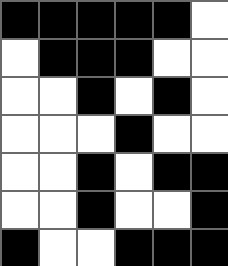[["black", "black", "black", "black", "black", "white"], ["white", "black", "black", "black", "white", "white"], ["white", "white", "black", "white", "black", "white"], ["white", "white", "white", "black", "white", "white"], ["white", "white", "black", "white", "black", "black"], ["white", "white", "black", "white", "white", "black"], ["black", "white", "white", "black", "black", "black"]]